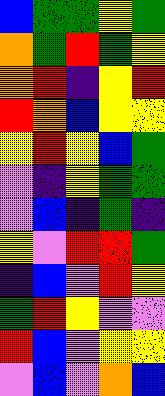[["blue", "green", "green", "yellow", "green"], ["orange", "green", "red", "green", "yellow"], ["orange", "red", "indigo", "yellow", "red"], ["red", "orange", "blue", "yellow", "yellow"], ["yellow", "red", "yellow", "blue", "green"], ["violet", "indigo", "yellow", "green", "green"], ["violet", "blue", "indigo", "green", "indigo"], ["yellow", "violet", "red", "red", "green"], ["indigo", "blue", "violet", "red", "yellow"], ["green", "red", "yellow", "violet", "violet"], ["red", "blue", "violet", "yellow", "yellow"], ["violet", "blue", "violet", "orange", "blue"]]